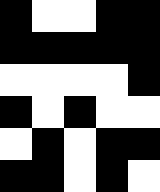[["black", "white", "white", "black", "black"], ["black", "black", "black", "black", "black"], ["white", "white", "white", "white", "black"], ["black", "white", "black", "white", "white"], ["white", "black", "white", "black", "black"], ["black", "black", "white", "black", "white"]]